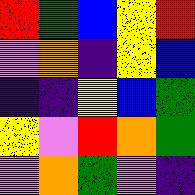[["red", "green", "blue", "yellow", "red"], ["violet", "orange", "indigo", "yellow", "blue"], ["indigo", "indigo", "yellow", "blue", "green"], ["yellow", "violet", "red", "orange", "green"], ["violet", "orange", "green", "violet", "indigo"]]